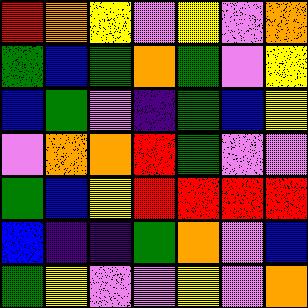[["red", "orange", "yellow", "violet", "yellow", "violet", "orange"], ["green", "blue", "green", "orange", "green", "violet", "yellow"], ["blue", "green", "violet", "indigo", "green", "blue", "yellow"], ["violet", "orange", "orange", "red", "green", "violet", "violet"], ["green", "blue", "yellow", "red", "red", "red", "red"], ["blue", "indigo", "indigo", "green", "orange", "violet", "blue"], ["green", "yellow", "violet", "violet", "yellow", "violet", "orange"]]